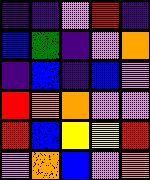[["indigo", "indigo", "violet", "red", "indigo"], ["blue", "green", "indigo", "violet", "orange"], ["indigo", "blue", "indigo", "blue", "violet"], ["red", "orange", "orange", "violet", "violet"], ["red", "blue", "yellow", "yellow", "red"], ["violet", "orange", "blue", "violet", "orange"]]